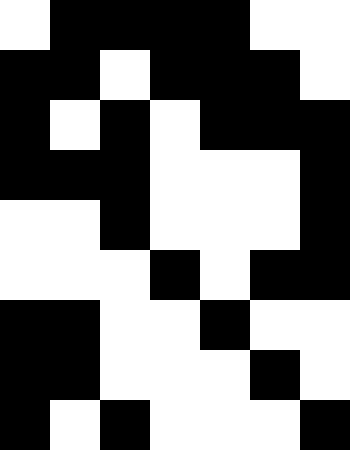[["white", "black", "black", "black", "black", "white", "white"], ["black", "black", "white", "black", "black", "black", "white"], ["black", "white", "black", "white", "black", "black", "black"], ["black", "black", "black", "white", "white", "white", "black"], ["white", "white", "black", "white", "white", "white", "black"], ["white", "white", "white", "black", "white", "black", "black"], ["black", "black", "white", "white", "black", "white", "white"], ["black", "black", "white", "white", "white", "black", "white"], ["black", "white", "black", "white", "white", "white", "black"]]